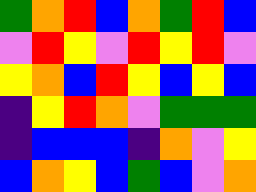[["green", "orange", "red", "blue", "orange", "green", "red", "blue"], ["violet", "red", "yellow", "violet", "red", "yellow", "red", "violet"], ["yellow", "orange", "blue", "red", "yellow", "blue", "yellow", "blue"], ["indigo", "yellow", "red", "orange", "violet", "green", "green", "green"], ["indigo", "blue", "blue", "blue", "indigo", "orange", "violet", "yellow"], ["blue", "orange", "yellow", "blue", "green", "blue", "violet", "orange"]]